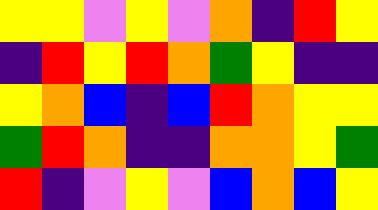[["yellow", "yellow", "violet", "yellow", "violet", "orange", "indigo", "red", "yellow"], ["indigo", "red", "yellow", "red", "orange", "green", "yellow", "indigo", "indigo"], ["yellow", "orange", "blue", "indigo", "blue", "red", "orange", "yellow", "yellow"], ["green", "red", "orange", "indigo", "indigo", "orange", "orange", "yellow", "green"], ["red", "indigo", "violet", "yellow", "violet", "blue", "orange", "blue", "yellow"]]